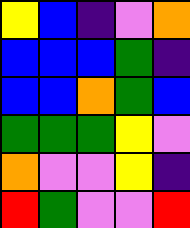[["yellow", "blue", "indigo", "violet", "orange"], ["blue", "blue", "blue", "green", "indigo"], ["blue", "blue", "orange", "green", "blue"], ["green", "green", "green", "yellow", "violet"], ["orange", "violet", "violet", "yellow", "indigo"], ["red", "green", "violet", "violet", "red"]]